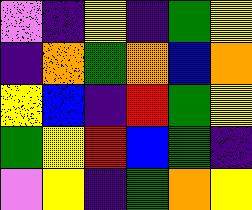[["violet", "indigo", "yellow", "indigo", "green", "yellow"], ["indigo", "orange", "green", "orange", "blue", "orange"], ["yellow", "blue", "indigo", "red", "green", "yellow"], ["green", "yellow", "red", "blue", "green", "indigo"], ["violet", "yellow", "indigo", "green", "orange", "yellow"]]